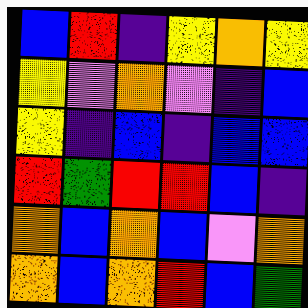[["blue", "red", "indigo", "yellow", "orange", "yellow"], ["yellow", "violet", "orange", "violet", "indigo", "blue"], ["yellow", "indigo", "blue", "indigo", "blue", "blue"], ["red", "green", "red", "red", "blue", "indigo"], ["orange", "blue", "orange", "blue", "violet", "orange"], ["orange", "blue", "orange", "red", "blue", "green"]]